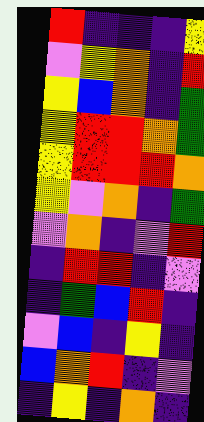[["red", "indigo", "indigo", "indigo", "yellow"], ["violet", "yellow", "orange", "indigo", "red"], ["yellow", "blue", "orange", "indigo", "green"], ["yellow", "red", "red", "orange", "green"], ["yellow", "red", "red", "red", "orange"], ["yellow", "violet", "orange", "indigo", "green"], ["violet", "orange", "indigo", "violet", "red"], ["indigo", "red", "red", "indigo", "violet"], ["indigo", "green", "blue", "red", "indigo"], ["violet", "blue", "indigo", "yellow", "indigo"], ["blue", "orange", "red", "indigo", "violet"], ["indigo", "yellow", "indigo", "orange", "indigo"]]